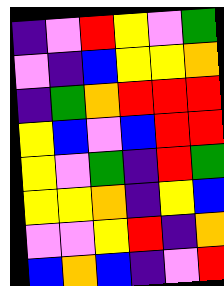[["indigo", "violet", "red", "yellow", "violet", "green"], ["violet", "indigo", "blue", "yellow", "yellow", "orange"], ["indigo", "green", "orange", "red", "red", "red"], ["yellow", "blue", "violet", "blue", "red", "red"], ["yellow", "violet", "green", "indigo", "red", "green"], ["yellow", "yellow", "orange", "indigo", "yellow", "blue"], ["violet", "violet", "yellow", "red", "indigo", "orange"], ["blue", "orange", "blue", "indigo", "violet", "red"]]